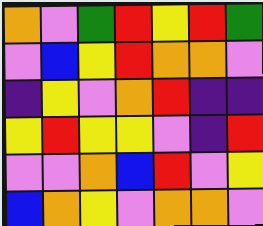[["orange", "violet", "green", "red", "yellow", "red", "green"], ["violet", "blue", "yellow", "red", "orange", "orange", "violet"], ["indigo", "yellow", "violet", "orange", "red", "indigo", "indigo"], ["yellow", "red", "yellow", "yellow", "violet", "indigo", "red"], ["violet", "violet", "orange", "blue", "red", "violet", "yellow"], ["blue", "orange", "yellow", "violet", "orange", "orange", "violet"]]